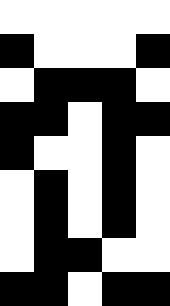[["white", "white", "white", "white", "white"], ["black", "white", "white", "white", "black"], ["white", "black", "black", "black", "white"], ["black", "black", "white", "black", "black"], ["black", "white", "white", "black", "white"], ["white", "black", "white", "black", "white"], ["white", "black", "white", "black", "white"], ["white", "black", "black", "white", "white"], ["black", "black", "white", "black", "black"]]